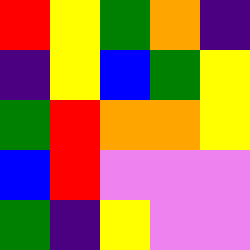[["red", "yellow", "green", "orange", "indigo"], ["indigo", "yellow", "blue", "green", "yellow"], ["green", "red", "orange", "orange", "yellow"], ["blue", "red", "violet", "violet", "violet"], ["green", "indigo", "yellow", "violet", "violet"]]